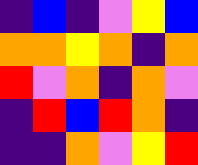[["indigo", "blue", "indigo", "violet", "yellow", "blue"], ["orange", "orange", "yellow", "orange", "indigo", "orange"], ["red", "violet", "orange", "indigo", "orange", "violet"], ["indigo", "red", "blue", "red", "orange", "indigo"], ["indigo", "indigo", "orange", "violet", "yellow", "red"]]